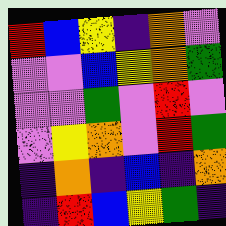[["red", "blue", "yellow", "indigo", "orange", "violet"], ["violet", "violet", "blue", "yellow", "orange", "green"], ["violet", "violet", "green", "violet", "red", "violet"], ["violet", "yellow", "orange", "violet", "red", "green"], ["indigo", "orange", "indigo", "blue", "indigo", "orange"], ["indigo", "red", "blue", "yellow", "green", "indigo"]]